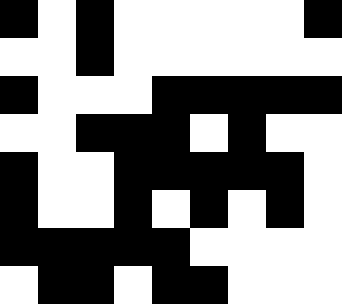[["black", "white", "black", "white", "white", "white", "white", "white", "black"], ["white", "white", "black", "white", "white", "white", "white", "white", "white"], ["black", "white", "white", "white", "black", "black", "black", "black", "black"], ["white", "white", "black", "black", "black", "white", "black", "white", "white"], ["black", "white", "white", "black", "black", "black", "black", "black", "white"], ["black", "white", "white", "black", "white", "black", "white", "black", "white"], ["black", "black", "black", "black", "black", "white", "white", "white", "white"], ["white", "black", "black", "white", "black", "black", "white", "white", "white"]]